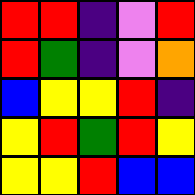[["red", "red", "indigo", "violet", "red"], ["red", "green", "indigo", "violet", "orange"], ["blue", "yellow", "yellow", "red", "indigo"], ["yellow", "red", "green", "red", "yellow"], ["yellow", "yellow", "red", "blue", "blue"]]